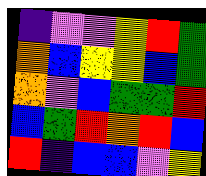[["indigo", "violet", "violet", "yellow", "red", "green"], ["orange", "blue", "yellow", "yellow", "blue", "green"], ["orange", "violet", "blue", "green", "green", "red"], ["blue", "green", "red", "orange", "red", "blue"], ["red", "indigo", "blue", "blue", "violet", "yellow"]]